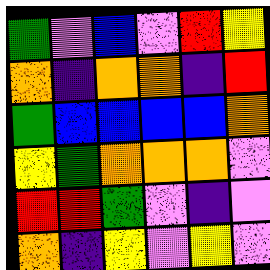[["green", "violet", "blue", "violet", "red", "yellow"], ["orange", "indigo", "orange", "orange", "indigo", "red"], ["green", "blue", "blue", "blue", "blue", "orange"], ["yellow", "green", "orange", "orange", "orange", "violet"], ["red", "red", "green", "violet", "indigo", "violet"], ["orange", "indigo", "yellow", "violet", "yellow", "violet"]]